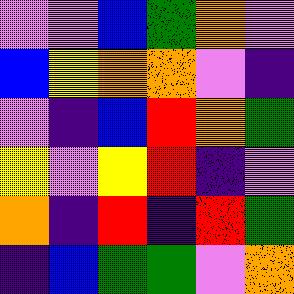[["violet", "violet", "blue", "green", "orange", "violet"], ["blue", "yellow", "orange", "orange", "violet", "indigo"], ["violet", "indigo", "blue", "red", "orange", "green"], ["yellow", "violet", "yellow", "red", "indigo", "violet"], ["orange", "indigo", "red", "indigo", "red", "green"], ["indigo", "blue", "green", "green", "violet", "orange"]]